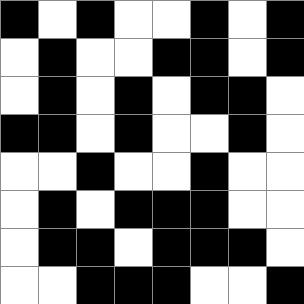[["black", "white", "black", "white", "white", "black", "white", "black"], ["white", "black", "white", "white", "black", "black", "white", "black"], ["white", "black", "white", "black", "white", "black", "black", "white"], ["black", "black", "white", "black", "white", "white", "black", "white"], ["white", "white", "black", "white", "white", "black", "white", "white"], ["white", "black", "white", "black", "black", "black", "white", "white"], ["white", "black", "black", "white", "black", "black", "black", "white"], ["white", "white", "black", "black", "black", "white", "white", "black"]]